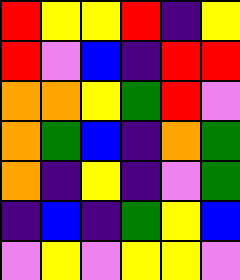[["red", "yellow", "yellow", "red", "indigo", "yellow"], ["red", "violet", "blue", "indigo", "red", "red"], ["orange", "orange", "yellow", "green", "red", "violet"], ["orange", "green", "blue", "indigo", "orange", "green"], ["orange", "indigo", "yellow", "indigo", "violet", "green"], ["indigo", "blue", "indigo", "green", "yellow", "blue"], ["violet", "yellow", "violet", "yellow", "yellow", "violet"]]